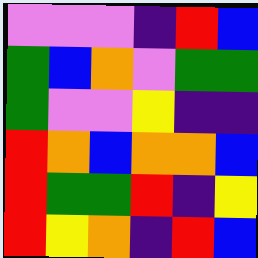[["violet", "violet", "violet", "indigo", "red", "blue"], ["green", "blue", "orange", "violet", "green", "green"], ["green", "violet", "violet", "yellow", "indigo", "indigo"], ["red", "orange", "blue", "orange", "orange", "blue"], ["red", "green", "green", "red", "indigo", "yellow"], ["red", "yellow", "orange", "indigo", "red", "blue"]]